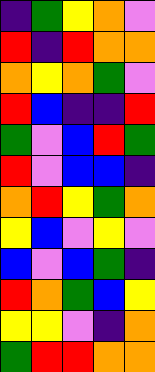[["indigo", "green", "yellow", "orange", "violet"], ["red", "indigo", "red", "orange", "orange"], ["orange", "yellow", "orange", "green", "violet"], ["red", "blue", "indigo", "indigo", "red"], ["green", "violet", "blue", "red", "green"], ["red", "violet", "blue", "blue", "indigo"], ["orange", "red", "yellow", "green", "orange"], ["yellow", "blue", "violet", "yellow", "violet"], ["blue", "violet", "blue", "green", "indigo"], ["red", "orange", "green", "blue", "yellow"], ["yellow", "yellow", "violet", "indigo", "orange"], ["green", "red", "red", "orange", "orange"]]